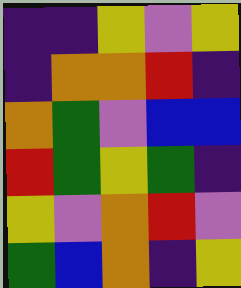[["indigo", "indigo", "yellow", "violet", "yellow"], ["indigo", "orange", "orange", "red", "indigo"], ["orange", "green", "violet", "blue", "blue"], ["red", "green", "yellow", "green", "indigo"], ["yellow", "violet", "orange", "red", "violet"], ["green", "blue", "orange", "indigo", "yellow"]]